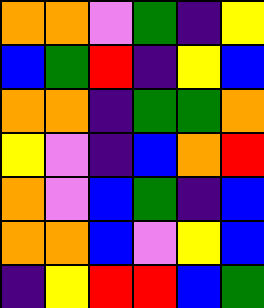[["orange", "orange", "violet", "green", "indigo", "yellow"], ["blue", "green", "red", "indigo", "yellow", "blue"], ["orange", "orange", "indigo", "green", "green", "orange"], ["yellow", "violet", "indigo", "blue", "orange", "red"], ["orange", "violet", "blue", "green", "indigo", "blue"], ["orange", "orange", "blue", "violet", "yellow", "blue"], ["indigo", "yellow", "red", "red", "blue", "green"]]